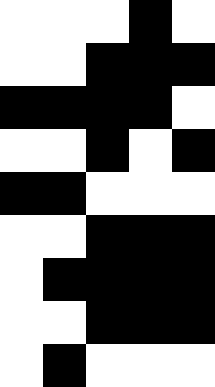[["white", "white", "white", "black", "white"], ["white", "white", "black", "black", "black"], ["black", "black", "black", "black", "white"], ["white", "white", "black", "white", "black"], ["black", "black", "white", "white", "white"], ["white", "white", "black", "black", "black"], ["white", "black", "black", "black", "black"], ["white", "white", "black", "black", "black"], ["white", "black", "white", "white", "white"]]